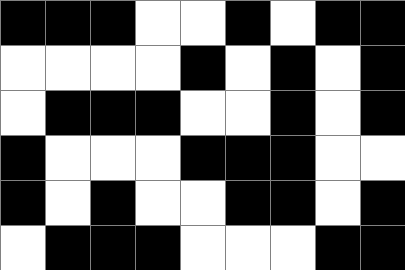[["black", "black", "black", "white", "white", "black", "white", "black", "black"], ["white", "white", "white", "white", "black", "white", "black", "white", "black"], ["white", "black", "black", "black", "white", "white", "black", "white", "black"], ["black", "white", "white", "white", "black", "black", "black", "white", "white"], ["black", "white", "black", "white", "white", "black", "black", "white", "black"], ["white", "black", "black", "black", "white", "white", "white", "black", "black"]]